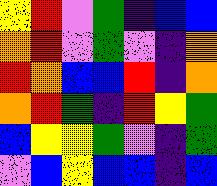[["yellow", "red", "violet", "green", "indigo", "blue", "blue"], ["orange", "red", "violet", "green", "violet", "indigo", "orange"], ["red", "orange", "blue", "blue", "red", "indigo", "orange"], ["orange", "red", "green", "indigo", "red", "yellow", "green"], ["blue", "yellow", "yellow", "green", "violet", "indigo", "green"], ["violet", "blue", "yellow", "blue", "blue", "indigo", "blue"]]